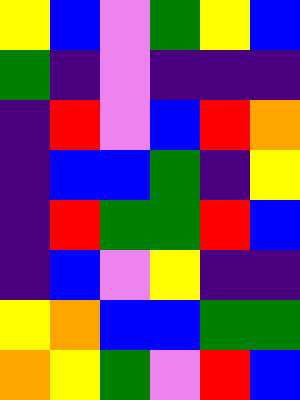[["yellow", "blue", "violet", "green", "yellow", "blue"], ["green", "indigo", "violet", "indigo", "indigo", "indigo"], ["indigo", "red", "violet", "blue", "red", "orange"], ["indigo", "blue", "blue", "green", "indigo", "yellow"], ["indigo", "red", "green", "green", "red", "blue"], ["indigo", "blue", "violet", "yellow", "indigo", "indigo"], ["yellow", "orange", "blue", "blue", "green", "green"], ["orange", "yellow", "green", "violet", "red", "blue"]]